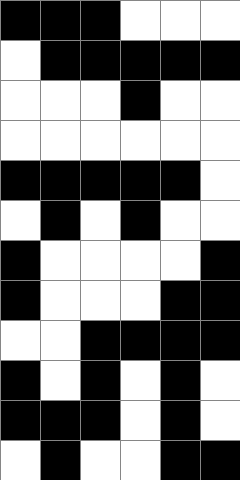[["black", "black", "black", "white", "white", "white"], ["white", "black", "black", "black", "black", "black"], ["white", "white", "white", "black", "white", "white"], ["white", "white", "white", "white", "white", "white"], ["black", "black", "black", "black", "black", "white"], ["white", "black", "white", "black", "white", "white"], ["black", "white", "white", "white", "white", "black"], ["black", "white", "white", "white", "black", "black"], ["white", "white", "black", "black", "black", "black"], ["black", "white", "black", "white", "black", "white"], ["black", "black", "black", "white", "black", "white"], ["white", "black", "white", "white", "black", "black"]]